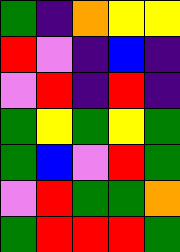[["green", "indigo", "orange", "yellow", "yellow"], ["red", "violet", "indigo", "blue", "indigo"], ["violet", "red", "indigo", "red", "indigo"], ["green", "yellow", "green", "yellow", "green"], ["green", "blue", "violet", "red", "green"], ["violet", "red", "green", "green", "orange"], ["green", "red", "red", "red", "green"]]